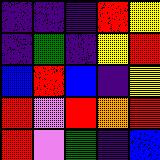[["indigo", "indigo", "indigo", "red", "yellow"], ["indigo", "green", "indigo", "yellow", "red"], ["blue", "red", "blue", "indigo", "yellow"], ["red", "violet", "red", "orange", "red"], ["red", "violet", "green", "indigo", "blue"]]